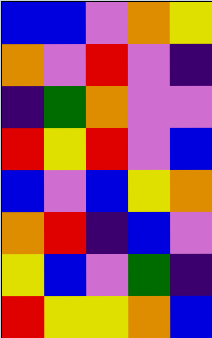[["blue", "blue", "violet", "orange", "yellow"], ["orange", "violet", "red", "violet", "indigo"], ["indigo", "green", "orange", "violet", "violet"], ["red", "yellow", "red", "violet", "blue"], ["blue", "violet", "blue", "yellow", "orange"], ["orange", "red", "indigo", "blue", "violet"], ["yellow", "blue", "violet", "green", "indigo"], ["red", "yellow", "yellow", "orange", "blue"]]